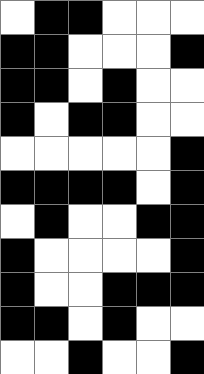[["white", "black", "black", "white", "white", "white"], ["black", "black", "white", "white", "white", "black"], ["black", "black", "white", "black", "white", "white"], ["black", "white", "black", "black", "white", "white"], ["white", "white", "white", "white", "white", "black"], ["black", "black", "black", "black", "white", "black"], ["white", "black", "white", "white", "black", "black"], ["black", "white", "white", "white", "white", "black"], ["black", "white", "white", "black", "black", "black"], ["black", "black", "white", "black", "white", "white"], ["white", "white", "black", "white", "white", "black"]]